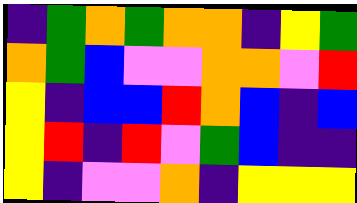[["indigo", "green", "orange", "green", "orange", "orange", "indigo", "yellow", "green"], ["orange", "green", "blue", "violet", "violet", "orange", "orange", "violet", "red"], ["yellow", "indigo", "blue", "blue", "red", "orange", "blue", "indigo", "blue"], ["yellow", "red", "indigo", "red", "violet", "green", "blue", "indigo", "indigo"], ["yellow", "indigo", "violet", "violet", "orange", "indigo", "yellow", "yellow", "yellow"]]